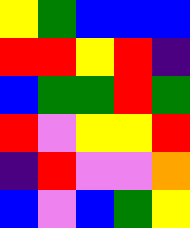[["yellow", "green", "blue", "blue", "blue"], ["red", "red", "yellow", "red", "indigo"], ["blue", "green", "green", "red", "green"], ["red", "violet", "yellow", "yellow", "red"], ["indigo", "red", "violet", "violet", "orange"], ["blue", "violet", "blue", "green", "yellow"]]